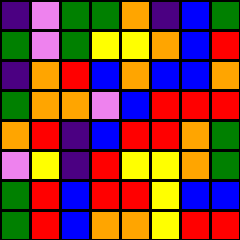[["indigo", "violet", "green", "green", "orange", "indigo", "blue", "green"], ["green", "violet", "green", "yellow", "yellow", "orange", "blue", "red"], ["indigo", "orange", "red", "blue", "orange", "blue", "blue", "orange"], ["green", "orange", "orange", "violet", "blue", "red", "red", "red"], ["orange", "red", "indigo", "blue", "red", "red", "orange", "green"], ["violet", "yellow", "indigo", "red", "yellow", "yellow", "orange", "green"], ["green", "red", "blue", "red", "red", "yellow", "blue", "blue"], ["green", "red", "blue", "orange", "orange", "yellow", "red", "red"]]